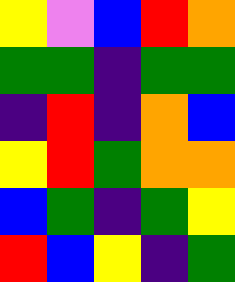[["yellow", "violet", "blue", "red", "orange"], ["green", "green", "indigo", "green", "green"], ["indigo", "red", "indigo", "orange", "blue"], ["yellow", "red", "green", "orange", "orange"], ["blue", "green", "indigo", "green", "yellow"], ["red", "blue", "yellow", "indigo", "green"]]